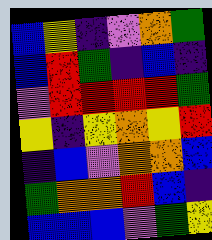[["blue", "yellow", "indigo", "violet", "orange", "green"], ["blue", "red", "green", "indigo", "blue", "indigo"], ["violet", "red", "red", "red", "red", "green"], ["yellow", "indigo", "yellow", "orange", "yellow", "red"], ["indigo", "blue", "violet", "orange", "orange", "blue"], ["green", "orange", "orange", "red", "blue", "indigo"], ["blue", "blue", "blue", "violet", "green", "yellow"]]